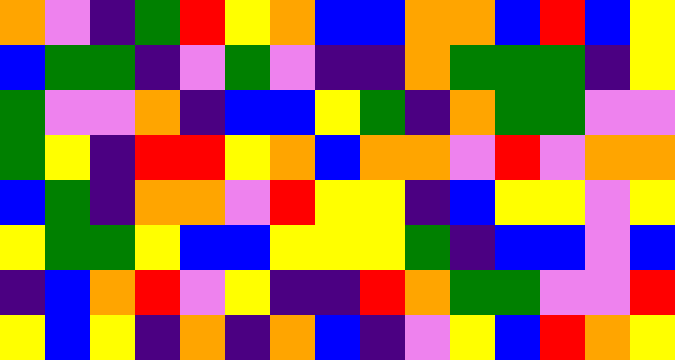[["orange", "violet", "indigo", "green", "red", "yellow", "orange", "blue", "blue", "orange", "orange", "blue", "red", "blue", "yellow"], ["blue", "green", "green", "indigo", "violet", "green", "violet", "indigo", "indigo", "orange", "green", "green", "green", "indigo", "yellow"], ["green", "violet", "violet", "orange", "indigo", "blue", "blue", "yellow", "green", "indigo", "orange", "green", "green", "violet", "violet"], ["green", "yellow", "indigo", "red", "red", "yellow", "orange", "blue", "orange", "orange", "violet", "red", "violet", "orange", "orange"], ["blue", "green", "indigo", "orange", "orange", "violet", "red", "yellow", "yellow", "indigo", "blue", "yellow", "yellow", "violet", "yellow"], ["yellow", "green", "green", "yellow", "blue", "blue", "yellow", "yellow", "yellow", "green", "indigo", "blue", "blue", "violet", "blue"], ["indigo", "blue", "orange", "red", "violet", "yellow", "indigo", "indigo", "red", "orange", "green", "green", "violet", "violet", "red"], ["yellow", "blue", "yellow", "indigo", "orange", "indigo", "orange", "blue", "indigo", "violet", "yellow", "blue", "red", "orange", "yellow"]]